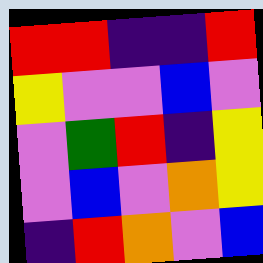[["red", "red", "indigo", "indigo", "red"], ["yellow", "violet", "violet", "blue", "violet"], ["violet", "green", "red", "indigo", "yellow"], ["violet", "blue", "violet", "orange", "yellow"], ["indigo", "red", "orange", "violet", "blue"]]